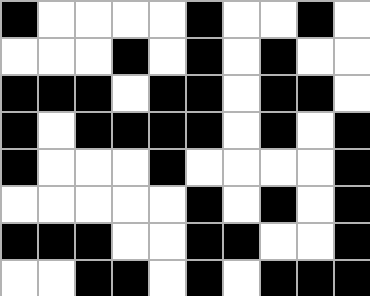[["black", "white", "white", "white", "white", "black", "white", "white", "black", "white"], ["white", "white", "white", "black", "white", "black", "white", "black", "white", "white"], ["black", "black", "black", "white", "black", "black", "white", "black", "black", "white"], ["black", "white", "black", "black", "black", "black", "white", "black", "white", "black"], ["black", "white", "white", "white", "black", "white", "white", "white", "white", "black"], ["white", "white", "white", "white", "white", "black", "white", "black", "white", "black"], ["black", "black", "black", "white", "white", "black", "black", "white", "white", "black"], ["white", "white", "black", "black", "white", "black", "white", "black", "black", "black"]]